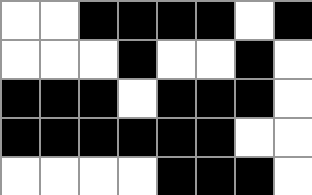[["white", "white", "black", "black", "black", "black", "white", "black"], ["white", "white", "white", "black", "white", "white", "black", "white"], ["black", "black", "black", "white", "black", "black", "black", "white"], ["black", "black", "black", "black", "black", "black", "white", "white"], ["white", "white", "white", "white", "black", "black", "black", "white"]]